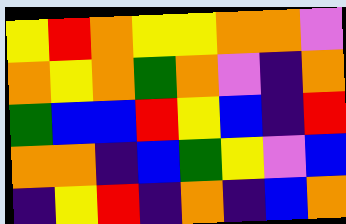[["yellow", "red", "orange", "yellow", "yellow", "orange", "orange", "violet"], ["orange", "yellow", "orange", "green", "orange", "violet", "indigo", "orange"], ["green", "blue", "blue", "red", "yellow", "blue", "indigo", "red"], ["orange", "orange", "indigo", "blue", "green", "yellow", "violet", "blue"], ["indigo", "yellow", "red", "indigo", "orange", "indigo", "blue", "orange"]]